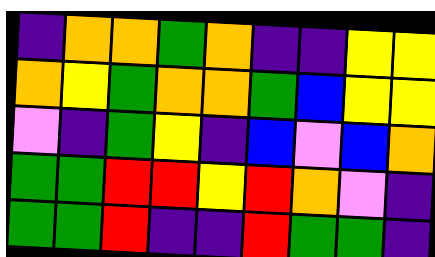[["indigo", "orange", "orange", "green", "orange", "indigo", "indigo", "yellow", "yellow"], ["orange", "yellow", "green", "orange", "orange", "green", "blue", "yellow", "yellow"], ["violet", "indigo", "green", "yellow", "indigo", "blue", "violet", "blue", "orange"], ["green", "green", "red", "red", "yellow", "red", "orange", "violet", "indigo"], ["green", "green", "red", "indigo", "indigo", "red", "green", "green", "indigo"]]